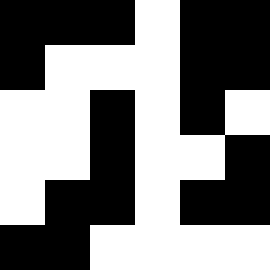[["black", "black", "black", "white", "black", "black"], ["black", "white", "white", "white", "black", "black"], ["white", "white", "black", "white", "black", "white"], ["white", "white", "black", "white", "white", "black"], ["white", "black", "black", "white", "black", "black"], ["black", "black", "white", "white", "white", "white"]]